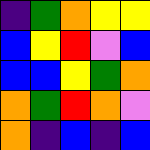[["indigo", "green", "orange", "yellow", "yellow"], ["blue", "yellow", "red", "violet", "blue"], ["blue", "blue", "yellow", "green", "orange"], ["orange", "green", "red", "orange", "violet"], ["orange", "indigo", "blue", "indigo", "blue"]]